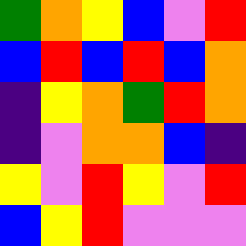[["green", "orange", "yellow", "blue", "violet", "red"], ["blue", "red", "blue", "red", "blue", "orange"], ["indigo", "yellow", "orange", "green", "red", "orange"], ["indigo", "violet", "orange", "orange", "blue", "indigo"], ["yellow", "violet", "red", "yellow", "violet", "red"], ["blue", "yellow", "red", "violet", "violet", "violet"]]